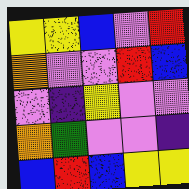[["yellow", "yellow", "blue", "violet", "red"], ["orange", "violet", "violet", "red", "blue"], ["violet", "indigo", "yellow", "violet", "violet"], ["orange", "green", "violet", "violet", "indigo"], ["blue", "red", "blue", "yellow", "yellow"]]